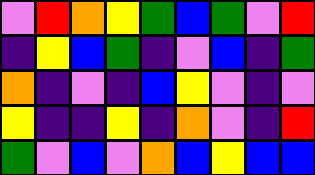[["violet", "red", "orange", "yellow", "green", "blue", "green", "violet", "red"], ["indigo", "yellow", "blue", "green", "indigo", "violet", "blue", "indigo", "green"], ["orange", "indigo", "violet", "indigo", "blue", "yellow", "violet", "indigo", "violet"], ["yellow", "indigo", "indigo", "yellow", "indigo", "orange", "violet", "indigo", "red"], ["green", "violet", "blue", "violet", "orange", "blue", "yellow", "blue", "blue"]]